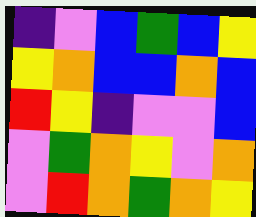[["indigo", "violet", "blue", "green", "blue", "yellow"], ["yellow", "orange", "blue", "blue", "orange", "blue"], ["red", "yellow", "indigo", "violet", "violet", "blue"], ["violet", "green", "orange", "yellow", "violet", "orange"], ["violet", "red", "orange", "green", "orange", "yellow"]]